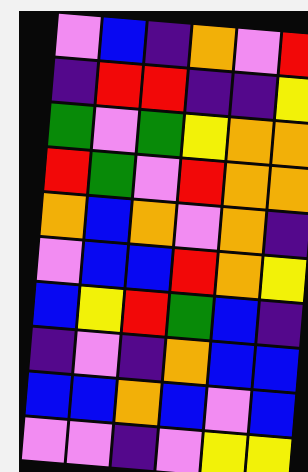[["violet", "blue", "indigo", "orange", "violet", "red"], ["indigo", "red", "red", "indigo", "indigo", "yellow"], ["green", "violet", "green", "yellow", "orange", "orange"], ["red", "green", "violet", "red", "orange", "orange"], ["orange", "blue", "orange", "violet", "orange", "indigo"], ["violet", "blue", "blue", "red", "orange", "yellow"], ["blue", "yellow", "red", "green", "blue", "indigo"], ["indigo", "violet", "indigo", "orange", "blue", "blue"], ["blue", "blue", "orange", "blue", "violet", "blue"], ["violet", "violet", "indigo", "violet", "yellow", "yellow"]]